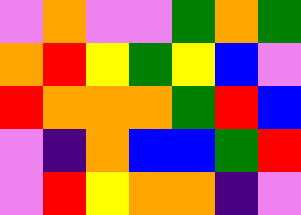[["violet", "orange", "violet", "violet", "green", "orange", "green"], ["orange", "red", "yellow", "green", "yellow", "blue", "violet"], ["red", "orange", "orange", "orange", "green", "red", "blue"], ["violet", "indigo", "orange", "blue", "blue", "green", "red"], ["violet", "red", "yellow", "orange", "orange", "indigo", "violet"]]